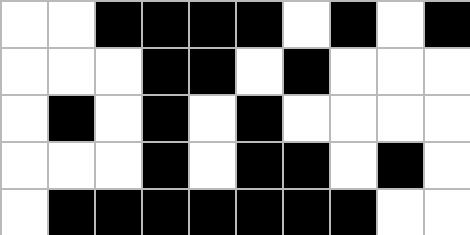[["white", "white", "black", "black", "black", "black", "white", "black", "white", "black"], ["white", "white", "white", "black", "black", "white", "black", "white", "white", "white"], ["white", "black", "white", "black", "white", "black", "white", "white", "white", "white"], ["white", "white", "white", "black", "white", "black", "black", "white", "black", "white"], ["white", "black", "black", "black", "black", "black", "black", "black", "white", "white"]]